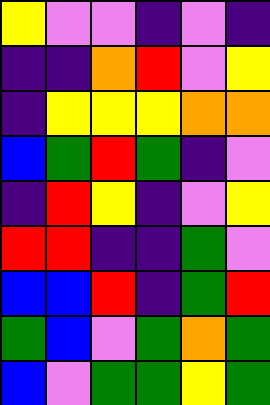[["yellow", "violet", "violet", "indigo", "violet", "indigo"], ["indigo", "indigo", "orange", "red", "violet", "yellow"], ["indigo", "yellow", "yellow", "yellow", "orange", "orange"], ["blue", "green", "red", "green", "indigo", "violet"], ["indigo", "red", "yellow", "indigo", "violet", "yellow"], ["red", "red", "indigo", "indigo", "green", "violet"], ["blue", "blue", "red", "indigo", "green", "red"], ["green", "blue", "violet", "green", "orange", "green"], ["blue", "violet", "green", "green", "yellow", "green"]]